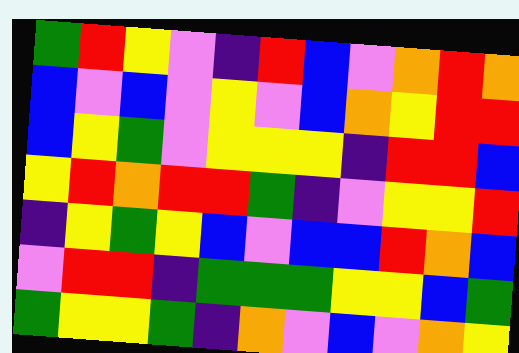[["green", "red", "yellow", "violet", "indigo", "red", "blue", "violet", "orange", "red", "orange"], ["blue", "violet", "blue", "violet", "yellow", "violet", "blue", "orange", "yellow", "red", "red"], ["blue", "yellow", "green", "violet", "yellow", "yellow", "yellow", "indigo", "red", "red", "blue"], ["yellow", "red", "orange", "red", "red", "green", "indigo", "violet", "yellow", "yellow", "red"], ["indigo", "yellow", "green", "yellow", "blue", "violet", "blue", "blue", "red", "orange", "blue"], ["violet", "red", "red", "indigo", "green", "green", "green", "yellow", "yellow", "blue", "green"], ["green", "yellow", "yellow", "green", "indigo", "orange", "violet", "blue", "violet", "orange", "yellow"]]